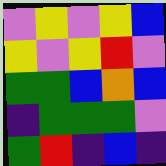[["violet", "yellow", "violet", "yellow", "blue"], ["yellow", "violet", "yellow", "red", "violet"], ["green", "green", "blue", "orange", "blue"], ["indigo", "green", "green", "green", "violet"], ["green", "red", "indigo", "blue", "indigo"]]